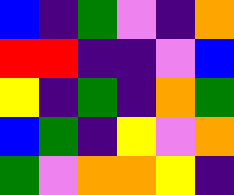[["blue", "indigo", "green", "violet", "indigo", "orange"], ["red", "red", "indigo", "indigo", "violet", "blue"], ["yellow", "indigo", "green", "indigo", "orange", "green"], ["blue", "green", "indigo", "yellow", "violet", "orange"], ["green", "violet", "orange", "orange", "yellow", "indigo"]]